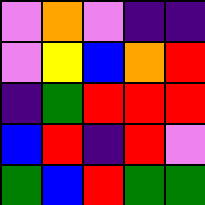[["violet", "orange", "violet", "indigo", "indigo"], ["violet", "yellow", "blue", "orange", "red"], ["indigo", "green", "red", "red", "red"], ["blue", "red", "indigo", "red", "violet"], ["green", "blue", "red", "green", "green"]]